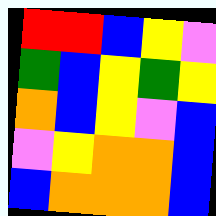[["red", "red", "blue", "yellow", "violet"], ["green", "blue", "yellow", "green", "yellow"], ["orange", "blue", "yellow", "violet", "blue"], ["violet", "yellow", "orange", "orange", "blue"], ["blue", "orange", "orange", "orange", "blue"]]